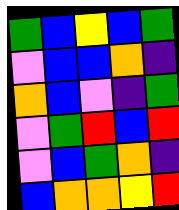[["green", "blue", "yellow", "blue", "green"], ["violet", "blue", "blue", "orange", "indigo"], ["orange", "blue", "violet", "indigo", "green"], ["violet", "green", "red", "blue", "red"], ["violet", "blue", "green", "orange", "indigo"], ["blue", "orange", "orange", "yellow", "red"]]